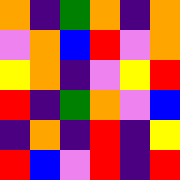[["orange", "indigo", "green", "orange", "indigo", "orange"], ["violet", "orange", "blue", "red", "violet", "orange"], ["yellow", "orange", "indigo", "violet", "yellow", "red"], ["red", "indigo", "green", "orange", "violet", "blue"], ["indigo", "orange", "indigo", "red", "indigo", "yellow"], ["red", "blue", "violet", "red", "indigo", "red"]]